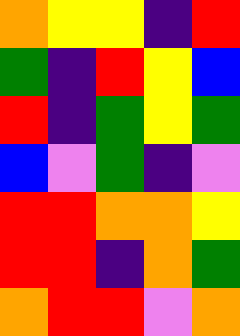[["orange", "yellow", "yellow", "indigo", "red"], ["green", "indigo", "red", "yellow", "blue"], ["red", "indigo", "green", "yellow", "green"], ["blue", "violet", "green", "indigo", "violet"], ["red", "red", "orange", "orange", "yellow"], ["red", "red", "indigo", "orange", "green"], ["orange", "red", "red", "violet", "orange"]]